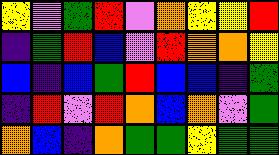[["yellow", "violet", "green", "red", "violet", "orange", "yellow", "yellow", "red"], ["indigo", "green", "red", "blue", "violet", "red", "orange", "orange", "yellow"], ["blue", "indigo", "blue", "green", "red", "blue", "blue", "indigo", "green"], ["indigo", "red", "violet", "red", "orange", "blue", "orange", "violet", "green"], ["orange", "blue", "indigo", "orange", "green", "green", "yellow", "green", "green"]]